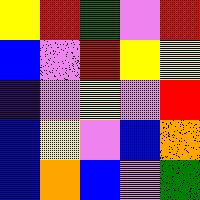[["yellow", "red", "green", "violet", "red"], ["blue", "violet", "red", "yellow", "yellow"], ["indigo", "violet", "yellow", "violet", "red"], ["blue", "yellow", "violet", "blue", "orange"], ["blue", "orange", "blue", "violet", "green"]]